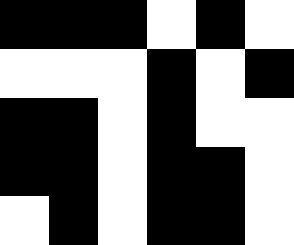[["black", "black", "black", "white", "black", "white"], ["white", "white", "white", "black", "white", "black"], ["black", "black", "white", "black", "white", "white"], ["black", "black", "white", "black", "black", "white"], ["white", "black", "white", "black", "black", "white"]]